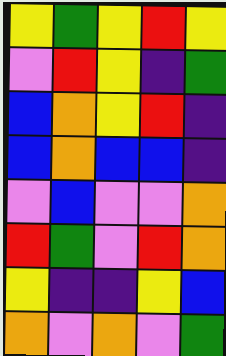[["yellow", "green", "yellow", "red", "yellow"], ["violet", "red", "yellow", "indigo", "green"], ["blue", "orange", "yellow", "red", "indigo"], ["blue", "orange", "blue", "blue", "indigo"], ["violet", "blue", "violet", "violet", "orange"], ["red", "green", "violet", "red", "orange"], ["yellow", "indigo", "indigo", "yellow", "blue"], ["orange", "violet", "orange", "violet", "green"]]